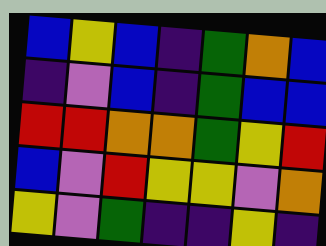[["blue", "yellow", "blue", "indigo", "green", "orange", "blue"], ["indigo", "violet", "blue", "indigo", "green", "blue", "blue"], ["red", "red", "orange", "orange", "green", "yellow", "red"], ["blue", "violet", "red", "yellow", "yellow", "violet", "orange"], ["yellow", "violet", "green", "indigo", "indigo", "yellow", "indigo"]]